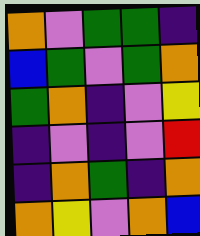[["orange", "violet", "green", "green", "indigo"], ["blue", "green", "violet", "green", "orange"], ["green", "orange", "indigo", "violet", "yellow"], ["indigo", "violet", "indigo", "violet", "red"], ["indigo", "orange", "green", "indigo", "orange"], ["orange", "yellow", "violet", "orange", "blue"]]